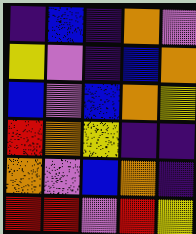[["indigo", "blue", "indigo", "orange", "violet"], ["yellow", "violet", "indigo", "blue", "orange"], ["blue", "violet", "blue", "orange", "yellow"], ["red", "orange", "yellow", "indigo", "indigo"], ["orange", "violet", "blue", "orange", "indigo"], ["red", "red", "violet", "red", "yellow"]]